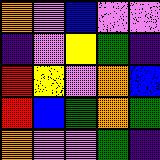[["orange", "violet", "blue", "violet", "violet"], ["indigo", "violet", "yellow", "green", "indigo"], ["red", "yellow", "violet", "orange", "blue"], ["red", "blue", "green", "orange", "green"], ["orange", "violet", "violet", "green", "indigo"]]